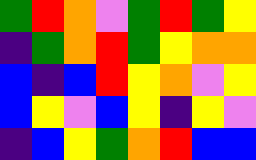[["green", "red", "orange", "violet", "green", "red", "green", "yellow"], ["indigo", "green", "orange", "red", "green", "yellow", "orange", "orange"], ["blue", "indigo", "blue", "red", "yellow", "orange", "violet", "yellow"], ["blue", "yellow", "violet", "blue", "yellow", "indigo", "yellow", "violet"], ["indigo", "blue", "yellow", "green", "orange", "red", "blue", "blue"]]